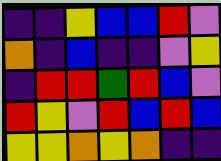[["indigo", "indigo", "yellow", "blue", "blue", "red", "violet"], ["orange", "indigo", "blue", "indigo", "indigo", "violet", "yellow"], ["indigo", "red", "red", "green", "red", "blue", "violet"], ["red", "yellow", "violet", "red", "blue", "red", "blue"], ["yellow", "yellow", "orange", "yellow", "orange", "indigo", "indigo"]]